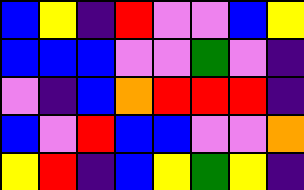[["blue", "yellow", "indigo", "red", "violet", "violet", "blue", "yellow"], ["blue", "blue", "blue", "violet", "violet", "green", "violet", "indigo"], ["violet", "indigo", "blue", "orange", "red", "red", "red", "indigo"], ["blue", "violet", "red", "blue", "blue", "violet", "violet", "orange"], ["yellow", "red", "indigo", "blue", "yellow", "green", "yellow", "indigo"]]